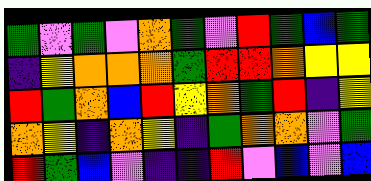[["green", "violet", "green", "violet", "orange", "green", "violet", "red", "green", "blue", "green"], ["indigo", "yellow", "orange", "orange", "orange", "green", "red", "red", "orange", "yellow", "yellow"], ["red", "green", "orange", "blue", "red", "yellow", "orange", "green", "red", "indigo", "yellow"], ["orange", "yellow", "indigo", "orange", "yellow", "indigo", "green", "orange", "orange", "violet", "green"], ["red", "green", "blue", "violet", "indigo", "indigo", "red", "violet", "blue", "violet", "blue"]]